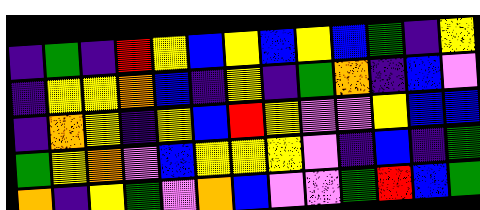[["indigo", "green", "indigo", "red", "yellow", "blue", "yellow", "blue", "yellow", "blue", "green", "indigo", "yellow"], ["indigo", "yellow", "yellow", "orange", "blue", "indigo", "yellow", "indigo", "green", "orange", "indigo", "blue", "violet"], ["indigo", "orange", "yellow", "indigo", "yellow", "blue", "red", "yellow", "violet", "violet", "yellow", "blue", "blue"], ["green", "yellow", "orange", "violet", "blue", "yellow", "yellow", "yellow", "violet", "indigo", "blue", "indigo", "green"], ["orange", "indigo", "yellow", "green", "violet", "orange", "blue", "violet", "violet", "green", "red", "blue", "green"]]